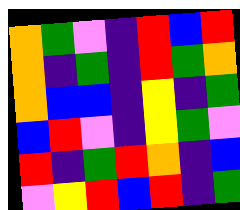[["orange", "green", "violet", "indigo", "red", "blue", "red"], ["orange", "indigo", "green", "indigo", "red", "green", "orange"], ["orange", "blue", "blue", "indigo", "yellow", "indigo", "green"], ["blue", "red", "violet", "indigo", "yellow", "green", "violet"], ["red", "indigo", "green", "red", "orange", "indigo", "blue"], ["violet", "yellow", "red", "blue", "red", "indigo", "green"]]